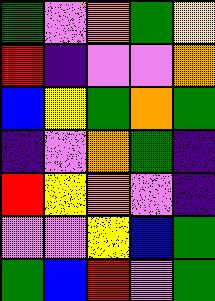[["green", "violet", "orange", "green", "yellow"], ["red", "indigo", "violet", "violet", "orange"], ["blue", "yellow", "green", "orange", "green"], ["indigo", "violet", "orange", "green", "indigo"], ["red", "yellow", "orange", "violet", "indigo"], ["violet", "violet", "yellow", "blue", "green"], ["green", "blue", "red", "violet", "green"]]